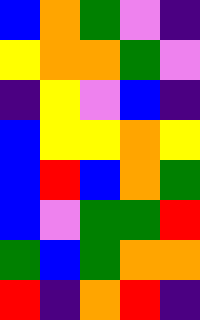[["blue", "orange", "green", "violet", "indigo"], ["yellow", "orange", "orange", "green", "violet"], ["indigo", "yellow", "violet", "blue", "indigo"], ["blue", "yellow", "yellow", "orange", "yellow"], ["blue", "red", "blue", "orange", "green"], ["blue", "violet", "green", "green", "red"], ["green", "blue", "green", "orange", "orange"], ["red", "indigo", "orange", "red", "indigo"]]